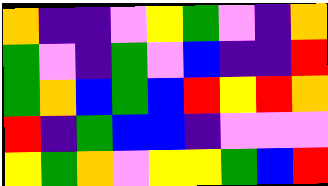[["orange", "indigo", "indigo", "violet", "yellow", "green", "violet", "indigo", "orange"], ["green", "violet", "indigo", "green", "violet", "blue", "indigo", "indigo", "red"], ["green", "orange", "blue", "green", "blue", "red", "yellow", "red", "orange"], ["red", "indigo", "green", "blue", "blue", "indigo", "violet", "violet", "violet"], ["yellow", "green", "orange", "violet", "yellow", "yellow", "green", "blue", "red"]]